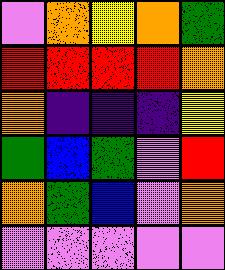[["violet", "orange", "yellow", "orange", "green"], ["red", "red", "red", "red", "orange"], ["orange", "indigo", "indigo", "indigo", "yellow"], ["green", "blue", "green", "violet", "red"], ["orange", "green", "blue", "violet", "orange"], ["violet", "violet", "violet", "violet", "violet"]]